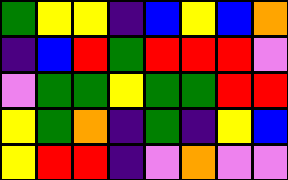[["green", "yellow", "yellow", "indigo", "blue", "yellow", "blue", "orange"], ["indigo", "blue", "red", "green", "red", "red", "red", "violet"], ["violet", "green", "green", "yellow", "green", "green", "red", "red"], ["yellow", "green", "orange", "indigo", "green", "indigo", "yellow", "blue"], ["yellow", "red", "red", "indigo", "violet", "orange", "violet", "violet"]]